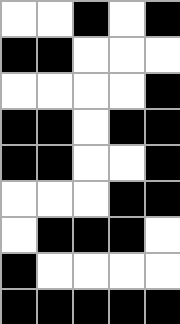[["white", "white", "black", "white", "black"], ["black", "black", "white", "white", "white"], ["white", "white", "white", "white", "black"], ["black", "black", "white", "black", "black"], ["black", "black", "white", "white", "black"], ["white", "white", "white", "black", "black"], ["white", "black", "black", "black", "white"], ["black", "white", "white", "white", "white"], ["black", "black", "black", "black", "black"]]